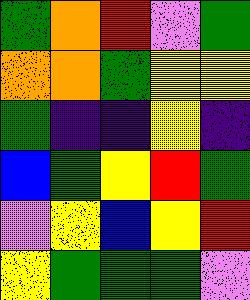[["green", "orange", "red", "violet", "green"], ["orange", "orange", "green", "yellow", "yellow"], ["green", "indigo", "indigo", "yellow", "indigo"], ["blue", "green", "yellow", "red", "green"], ["violet", "yellow", "blue", "yellow", "red"], ["yellow", "green", "green", "green", "violet"]]